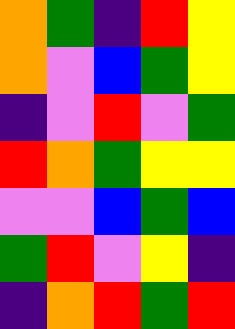[["orange", "green", "indigo", "red", "yellow"], ["orange", "violet", "blue", "green", "yellow"], ["indigo", "violet", "red", "violet", "green"], ["red", "orange", "green", "yellow", "yellow"], ["violet", "violet", "blue", "green", "blue"], ["green", "red", "violet", "yellow", "indigo"], ["indigo", "orange", "red", "green", "red"]]